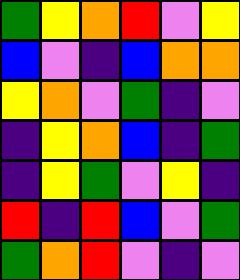[["green", "yellow", "orange", "red", "violet", "yellow"], ["blue", "violet", "indigo", "blue", "orange", "orange"], ["yellow", "orange", "violet", "green", "indigo", "violet"], ["indigo", "yellow", "orange", "blue", "indigo", "green"], ["indigo", "yellow", "green", "violet", "yellow", "indigo"], ["red", "indigo", "red", "blue", "violet", "green"], ["green", "orange", "red", "violet", "indigo", "violet"]]